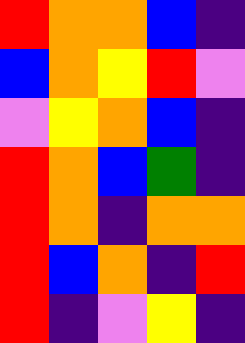[["red", "orange", "orange", "blue", "indigo"], ["blue", "orange", "yellow", "red", "violet"], ["violet", "yellow", "orange", "blue", "indigo"], ["red", "orange", "blue", "green", "indigo"], ["red", "orange", "indigo", "orange", "orange"], ["red", "blue", "orange", "indigo", "red"], ["red", "indigo", "violet", "yellow", "indigo"]]